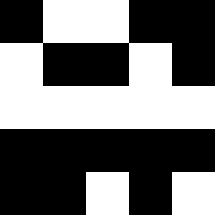[["black", "white", "white", "black", "black"], ["white", "black", "black", "white", "black"], ["white", "white", "white", "white", "white"], ["black", "black", "black", "black", "black"], ["black", "black", "white", "black", "white"]]